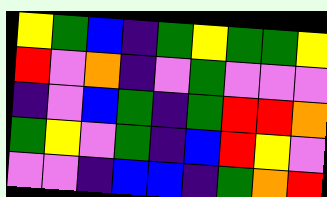[["yellow", "green", "blue", "indigo", "green", "yellow", "green", "green", "yellow"], ["red", "violet", "orange", "indigo", "violet", "green", "violet", "violet", "violet"], ["indigo", "violet", "blue", "green", "indigo", "green", "red", "red", "orange"], ["green", "yellow", "violet", "green", "indigo", "blue", "red", "yellow", "violet"], ["violet", "violet", "indigo", "blue", "blue", "indigo", "green", "orange", "red"]]